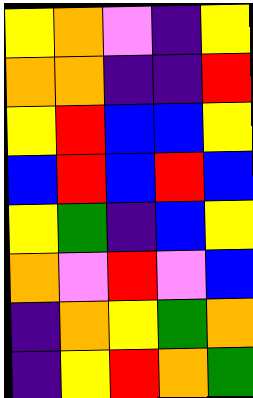[["yellow", "orange", "violet", "indigo", "yellow"], ["orange", "orange", "indigo", "indigo", "red"], ["yellow", "red", "blue", "blue", "yellow"], ["blue", "red", "blue", "red", "blue"], ["yellow", "green", "indigo", "blue", "yellow"], ["orange", "violet", "red", "violet", "blue"], ["indigo", "orange", "yellow", "green", "orange"], ["indigo", "yellow", "red", "orange", "green"]]